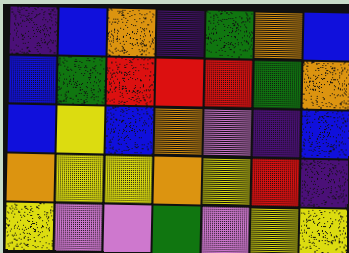[["indigo", "blue", "orange", "indigo", "green", "orange", "blue"], ["blue", "green", "red", "red", "red", "green", "orange"], ["blue", "yellow", "blue", "orange", "violet", "indigo", "blue"], ["orange", "yellow", "yellow", "orange", "yellow", "red", "indigo"], ["yellow", "violet", "violet", "green", "violet", "yellow", "yellow"]]